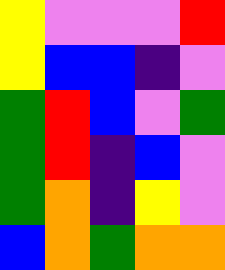[["yellow", "violet", "violet", "violet", "red"], ["yellow", "blue", "blue", "indigo", "violet"], ["green", "red", "blue", "violet", "green"], ["green", "red", "indigo", "blue", "violet"], ["green", "orange", "indigo", "yellow", "violet"], ["blue", "orange", "green", "orange", "orange"]]